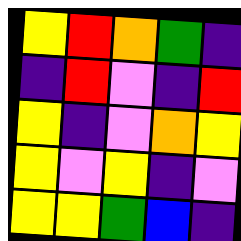[["yellow", "red", "orange", "green", "indigo"], ["indigo", "red", "violet", "indigo", "red"], ["yellow", "indigo", "violet", "orange", "yellow"], ["yellow", "violet", "yellow", "indigo", "violet"], ["yellow", "yellow", "green", "blue", "indigo"]]